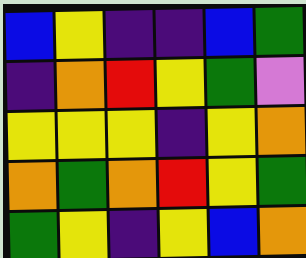[["blue", "yellow", "indigo", "indigo", "blue", "green"], ["indigo", "orange", "red", "yellow", "green", "violet"], ["yellow", "yellow", "yellow", "indigo", "yellow", "orange"], ["orange", "green", "orange", "red", "yellow", "green"], ["green", "yellow", "indigo", "yellow", "blue", "orange"]]